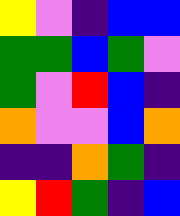[["yellow", "violet", "indigo", "blue", "blue"], ["green", "green", "blue", "green", "violet"], ["green", "violet", "red", "blue", "indigo"], ["orange", "violet", "violet", "blue", "orange"], ["indigo", "indigo", "orange", "green", "indigo"], ["yellow", "red", "green", "indigo", "blue"]]